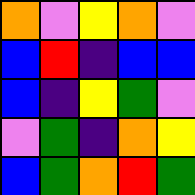[["orange", "violet", "yellow", "orange", "violet"], ["blue", "red", "indigo", "blue", "blue"], ["blue", "indigo", "yellow", "green", "violet"], ["violet", "green", "indigo", "orange", "yellow"], ["blue", "green", "orange", "red", "green"]]